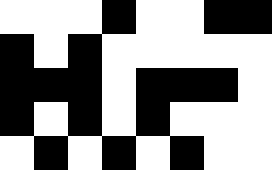[["white", "white", "white", "black", "white", "white", "black", "black"], ["black", "white", "black", "white", "white", "white", "white", "white"], ["black", "black", "black", "white", "black", "black", "black", "white"], ["black", "white", "black", "white", "black", "white", "white", "white"], ["white", "black", "white", "black", "white", "black", "white", "white"]]